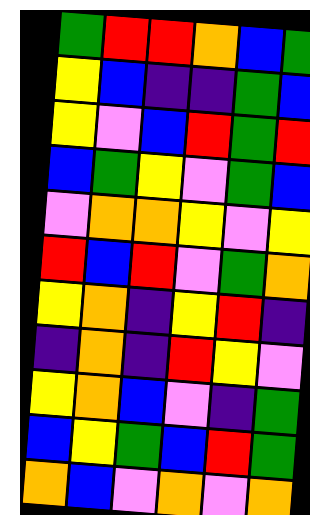[["green", "red", "red", "orange", "blue", "green"], ["yellow", "blue", "indigo", "indigo", "green", "blue"], ["yellow", "violet", "blue", "red", "green", "red"], ["blue", "green", "yellow", "violet", "green", "blue"], ["violet", "orange", "orange", "yellow", "violet", "yellow"], ["red", "blue", "red", "violet", "green", "orange"], ["yellow", "orange", "indigo", "yellow", "red", "indigo"], ["indigo", "orange", "indigo", "red", "yellow", "violet"], ["yellow", "orange", "blue", "violet", "indigo", "green"], ["blue", "yellow", "green", "blue", "red", "green"], ["orange", "blue", "violet", "orange", "violet", "orange"]]